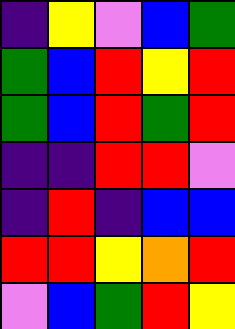[["indigo", "yellow", "violet", "blue", "green"], ["green", "blue", "red", "yellow", "red"], ["green", "blue", "red", "green", "red"], ["indigo", "indigo", "red", "red", "violet"], ["indigo", "red", "indigo", "blue", "blue"], ["red", "red", "yellow", "orange", "red"], ["violet", "blue", "green", "red", "yellow"]]